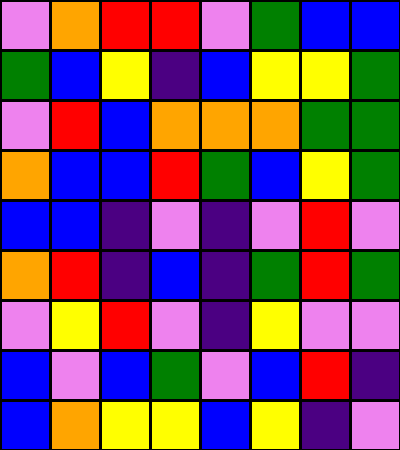[["violet", "orange", "red", "red", "violet", "green", "blue", "blue"], ["green", "blue", "yellow", "indigo", "blue", "yellow", "yellow", "green"], ["violet", "red", "blue", "orange", "orange", "orange", "green", "green"], ["orange", "blue", "blue", "red", "green", "blue", "yellow", "green"], ["blue", "blue", "indigo", "violet", "indigo", "violet", "red", "violet"], ["orange", "red", "indigo", "blue", "indigo", "green", "red", "green"], ["violet", "yellow", "red", "violet", "indigo", "yellow", "violet", "violet"], ["blue", "violet", "blue", "green", "violet", "blue", "red", "indigo"], ["blue", "orange", "yellow", "yellow", "blue", "yellow", "indigo", "violet"]]